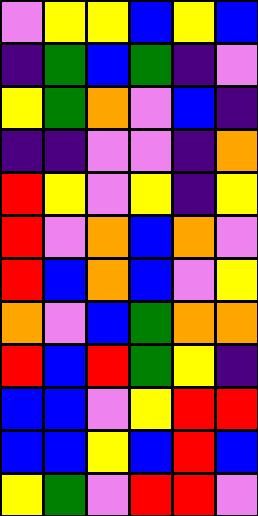[["violet", "yellow", "yellow", "blue", "yellow", "blue"], ["indigo", "green", "blue", "green", "indigo", "violet"], ["yellow", "green", "orange", "violet", "blue", "indigo"], ["indigo", "indigo", "violet", "violet", "indigo", "orange"], ["red", "yellow", "violet", "yellow", "indigo", "yellow"], ["red", "violet", "orange", "blue", "orange", "violet"], ["red", "blue", "orange", "blue", "violet", "yellow"], ["orange", "violet", "blue", "green", "orange", "orange"], ["red", "blue", "red", "green", "yellow", "indigo"], ["blue", "blue", "violet", "yellow", "red", "red"], ["blue", "blue", "yellow", "blue", "red", "blue"], ["yellow", "green", "violet", "red", "red", "violet"]]